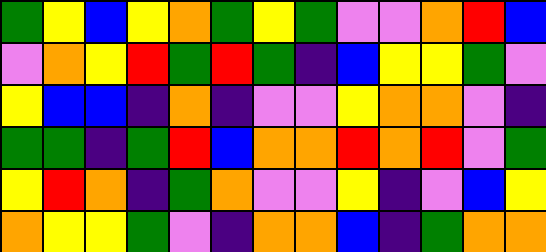[["green", "yellow", "blue", "yellow", "orange", "green", "yellow", "green", "violet", "violet", "orange", "red", "blue"], ["violet", "orange", "yellow", "red", "green", "red", "green", "indigo", "blue", "yellow", "yellow", "green", "violet"], ["yellow", "blue", "blue", "indigo", "orange", "indigo", "violet", "violet", "yellow", "orange", "orange", "violet", "indigo"], ["green", "green", "indigo", "green", "red", "blue", "orange", "orange", "red", "orange", "red", "violet", "green"], ["yellow", "red", "orange", "indigo", "green", "orange", "violet", "violet", "yellow", "indigo", "violet", "blue", "yellow"], ["orange", "yellow", "yellow", "green", "violet", "indigo", "orange", "orange", "blue", "indigo", "green", "orange", "orange"]]